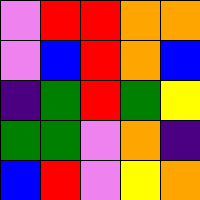[["violet", "red", "red", "orange", "orange"], ["violet", "blue", "red", "orange", "blue"], ["indigo", "green", "red", "green", "yellow"], ["green", "green", "violet", "orange", "indigo"], ["blue", "red", "violet", "yellow", "orange"]]